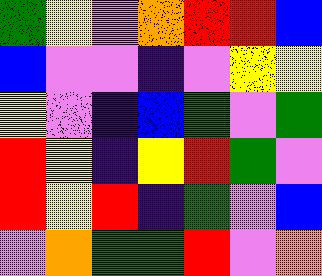[["green", "yellow", "violet", "orange", "red", "red", "blue"], ["blue", "violet", "violet", "indigo", "violet", "yellow", "yellow"], ["yellow", "violet", "indigo", "blue", "green", "violet", "green"], ["red", "yellow", "indigo", "yellow", "red", "green", "violet"], ["red", "yellow", "red", "indigo", "green", "violet", "blue"], ["violet", "orange", "green", "green", "red", "violet", "orange"]]